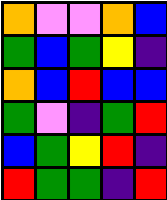[["orange", "violet", "violet", "orange", "blue"], ["green", "blue", "green", "yellow", "indigo"], ["orange", "blue", "red", "blue", "blue"], ["green", "violet", "indigo", "green", "red"], ["blue", "green", "yellow", "red", "indigo"], ["red", "green", "green", "indigo", "red"]]